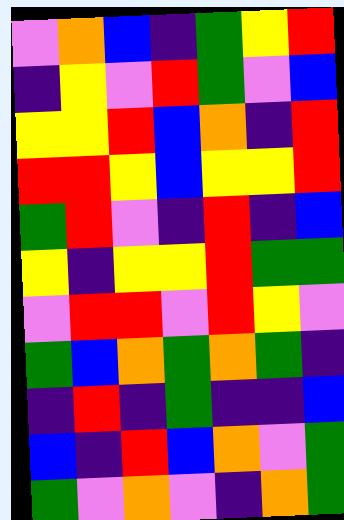[["violet", "orange", "blue", "indigo", "green", "yellow", "red"], ["indigo", "yellow", "violet", "red", "green", "violet", "blue"], ["yellow", "yellow", "red", "blue", "orange", "indigo", "red"], ["red", "red", "yellow", "blue", "yellow", "yellow", "red"], ["green", "red", "violet", "indigo", "red", "indigo", "blue"], ["yellow", "indigo", "yellow", "yellow", "red", "green", "green"], ["violet", "red", "red", "violet", "red", "yellow", "violet"], ["green", "blue", "orange", "green", "orange", "green", "indigo"], ["indigo", "red", "indigo", "green", "indigo", "indigo", "blue"], ["blue", "indigo", "red", "blue", "orange", "violet", "green"], ["green", "violet", "orange", "violet", "indigo", "orange", "green"]]